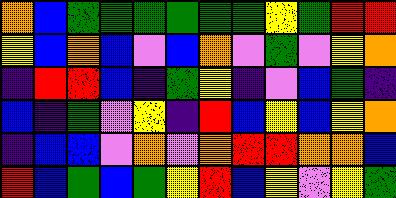[["orange", "blue", "green", "green", "green", "green", "green", "green", "yellow", "green", "red", "red"], ["yellow", "blue", "orange", "blue", "violet", "blue", "orange", "violet", "green", "violet", "yellow", "orange"], ["indigo", "red", "red", "blue", "indigo", "green", "yellow", "indigo", "violet", "blue", "green", "indigo"], ["blue", "indigo", "green", "violet", "yellow", "indigo", "red", "blue", "yellow", "blue", "yellow", "orange"], ["indigo", "blue", "blue", "violet", "orange", "violet", "orange", "red", "red", "orange", "orange", "blue"], ["red", "blue", "green", "blue", "green", "yellow", "red", "blue", "yellow", "violet", "yellow", "green"]]